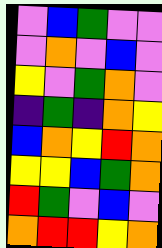[["violet", "blue", "green", "violet", "violet"], ["violet", "orange", "violet", "blue", "violet"], ["yellow", "violet", "green", "orange", "violet"], ["indigo", "green", "indigo", "orange", "yellow"], ["blue", "orange", "yellow", "red", "orange"], ["yellow", "yellow", "blue", "green", "orange"], ["red", "green", "violet", "blue", "violet"], ["orange", "red", "red", "yellow", "orange"]]